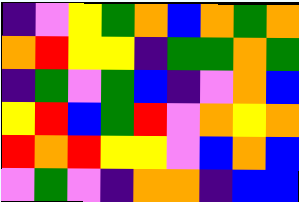[["indigo", "violet", "yellow", "green", "orange", "blue", "orange", "green", "orange"], ["orange", "red", "yellow", "yellow", "indigo", "green", "green", "orange", "green"], ["indigo", "green", "violet", "green", "blue", "indigo", "violet", "orange", "blue"], ["yellow", "red", "blue", "green", "red", "violet", "orange", "yellow", "orange"], ["red", "orange", "red", "yellow", "yellow", "violet", "blue", "orange", "blue"], ["violet", "green", "violet", "indigo", "orange", "orange", "indigo", "blue", "blue"]]